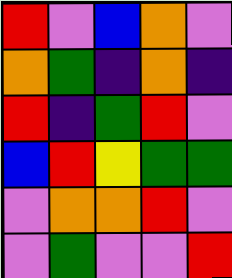[["red", "violet", "blue", "orange", "violet"], ["orange", "green", "indigo", "orange", "indigo"], ["red", "indigo", "green", "red", "violet"], ["blue", "red", "yellow", "green", "green"], ["violet", "orange", "orange", "red", "violet"], ["violet", "green", "violet", "violet", "red"]]